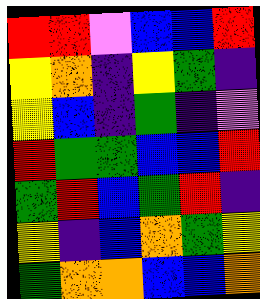[["red", "red", "violet", "blue", "blue", "red"], ["yellow", "orange", "indigo", "yellow", "green", "indigo"], ["yellow", "blue", "indigo", "green", "indigo", "violet"], ["red", "green", "green", "blue", "blue", "red"], ["green", "red", "blue", "green", "red", "indigo"], ["yellow", "indigo", "blue", "orange", "green", "yellow"], ["green", "orange", "orange", "blue", "blue", "orange"]]